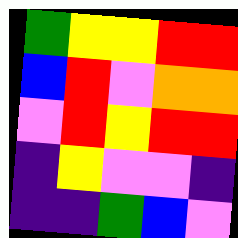[["green", "yellow", "yellow", "red", "red"], ["blue", "red", "violet", "orange", "orange"], ["violet", "red", "yellow", "red", "red"], ["indigo", "yellow", "violet", "violet", "indigo"], ["indigo", "indigo", "green", "blue", "violet"]]